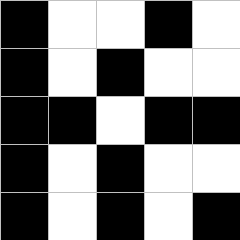[["black", "white", "white", "black", "white"], ["black", "white", "black", "white", "white"], ["black", "black", "white", "black", "black"], ["black", "white", "black", "white", "white"], ["black", "white", "black", "white", "black"]]